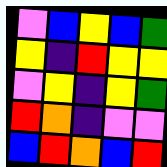[["violet", "blue", "yellow", "blue", "green"], ["yellow", "indigo", "red", "yellow", "yellow"], ["violet", "yellow", "indigo", "yellow", "green"], ["red", "orange", "indigo", "violet", "violet"], ["blue", "red", "orange", "blue", "red"]]